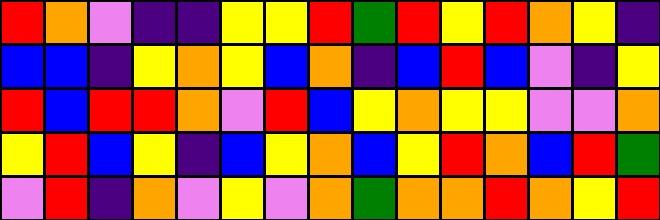[["red", "orange", "violet", "indigo", "indigo", "yellow", "yellow", "red", "green", "red", "yellow", "red", "orange", "yellow", "indigo"], ["blue", "blue", "indigo", "yellow", "orange", "yellow", "blue", "orange", "indigo", "blue", "red", "blue", "violet", "indigo", "yellow"], ["red", "blue", "red", "red", "orange", "violet", "red", "blue", "yellow", "orange", "yellow", "yellow", "violet", "violet", "orange"], ["yellow", "red", "blue", "yellow", "indigo", "blue", "yellow", "orange", "blue", "yellow", "red", "orange", "blue", "red", "green"], ["violet", "red", "indigo", "orange", "violet", "yellow", "violet", "orange", "green", "orange", "orange", "red", "orange", "yellow", "red"]]